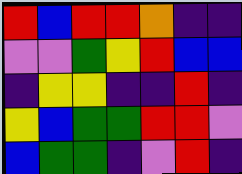[["red", "blue", "red", "red", "orange", "indigo", "indigo"], ["violet", "violet", "green", "yellow", "red", "blue", "blue"], ["indigo", "yellow", "yellow", "indigo", "indigo", "red", "indigo"], ["yellow", "blue", "green", "green", "red", "red", "violet"], ["blue", "green", "green", "indigo", "violet", "red", "indigo"]]